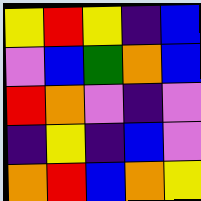[["yellow", "red", "yellow", "indigo", "blue"], ["violet", "blue", "green", "orange", "blue"], ["red", "orange", "violet", "indigo", "violet"], ["indigo", "yellow", "indigo", "blue", "violet"], ["orange", "red", "blue", "orange", "yellow"]]